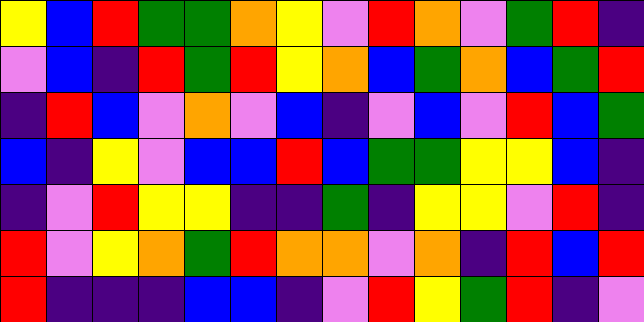[["yellow", "blue", "red", "green", "green", "orange", "yellow", "violet", "red", "orange", "violet", "green", "red", "indigo"], ["violet", "blue", "indigo", "red", "green", "red", "yellow", "orange", "blue", "green", "orange", "blue", "green", "red"], ["indigo", "red", "blue", "violet", "orange", "violet", "blue", "indigo", "violet", "blue", "violet", "red", "blue", "green"], ["blue", "indigo", "yellow", "violet", "blue", "blue", "red", "blue", "green", "green", "yellow", "yellow", "blue", "indigo"], ["indigo", "violet", "red", "yellow", "yellow", "indigo", "indigo", "green", "indigo", "yellow", "yellow", "violet", "red", "indigo"], ["red", "violet", "yellow", "orange", "green", "red", "orange", "orange", "violet", "orange", "indigo", "red", "blue", "red"], ["red", "indigo", "indigo", "indigo", "blue", "blue", "indigo", "violet", "red", "yellow", "green", "red", "indigo", "violet"]]